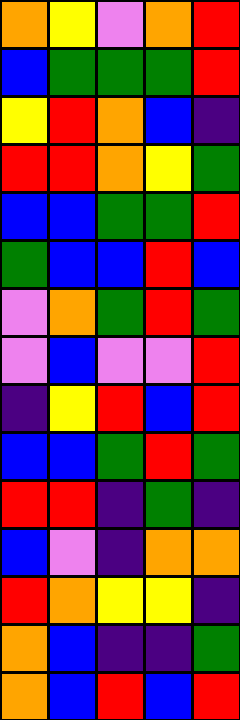[["orange", "yellow", "violet", "orange", "red"], ["blue", "green", "green", "green", "red"], ["yellow", "red", "orange", "blue", "indigo"], ["red", "red", "orange", "yellow", "green"], ["blue", "blue", "green", "green", "red"], ["green", "blue", "blue", "red", "blue"], ["violet", "orange", "green", "red", "green"], ["violet", "blue", "violet", "violet", "red"], ["indigo", "yellow", "red", "blue", "red"], ["blue", "blue", "green", "red", "green"], ["red", "red", "indigo", "green", "indigo"], ["blue", "violet", "indigo", "orange", "orange"], ["red", "orange", "yellow", "yellow", "indigo"], ["orange", "blue", "indigo", "indigo", "green"], ["orange", "blue", "red", "blue", "red"]]